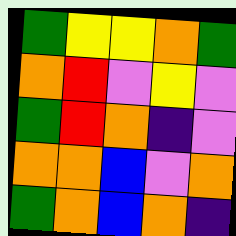[["green", "yellow", "yellow", "orange", "green"], ["orange", "red", "violet", "yellow", "violet"], ["green", "red", "orange", "indigo", "violet"], ["orange", "orange", "blue", "violet", "orange"], ["green", "orange", "blue", "orange", "indigo"]]